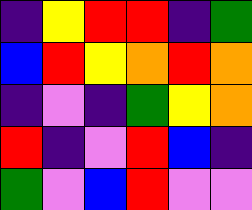[["indigo", "yellow", "red", "red", "indigo", "green"], ["blue", "red", "yellow", "orange", "red", "orange"], ["indigo", "violet", "indigo", "green", "yellow", "orange"], ["red", "indigo", "violet", "red", "blue", "indigo"], ["green", "violet", "blue", "red", "violet", "violet"]]